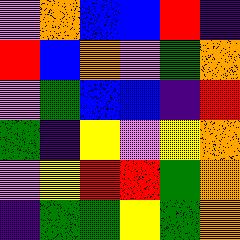[["violet", "orange", "blue", "blue", "red", "indigo"], ["red", "blue", "orange", "violet", "green", "orange"], ["violet", "green", "blue", "blue", "indigo", "red"], ["green", "indigo", "yellow", "violet", "yellow", "orange"], ["violet", "yellow", "red", "red", "green", "orange"], ["indigo", "green", "green", "yellow", "green", "orange"]]